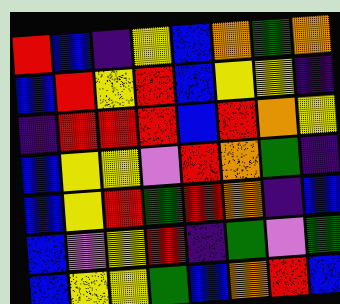[["red", "blue", "indigo", "yellow", "blue", "orange", "green", "orange"], ["blue", "red", "yellow", "red", "blue", "yellow", "yellow", "indigo"], ["indigo", "red", "red", "red", "blue", "red", "orange", "yellow"], ["blue", "yellow", "yellow", "violet", "red", "orange", "green", "indigo"], ["blue", "yellow", "red", "green", "red", "orange", "indigo", "blue"], ["blue", "violet", "yellow", "red", "indigo", "green", "violet", "green"], ["blue", "yellow", "yellow", "green", "blue", "orange", "red", "blue"]]